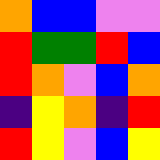[["orange", "blue", "blue", "violet", "violet"], ["red", "green", "green", "red", "blue"], ["red", "orange", "violet", "blue", "orange"], ["indigo", "yellow", "orange", "indigo", "red"], ["red", "yellow", "violet", "blue", "yellow"]]